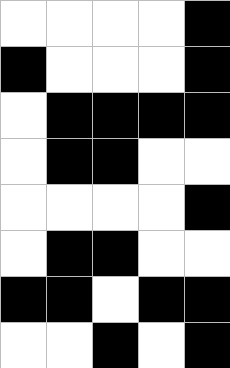[["white", "white", "white", "white", "black"], ["black", "white", "white", "white", "black"], ["white", "black", "black", "black", "black"], ["white", "black", "black", "white", "white"], ["white", "white", "white", "white", "black"], ["white", "black", "black", "white", "white"], ["black", "black", "white", "black", "black"], ["white", "white", "black", "white", "black"]]